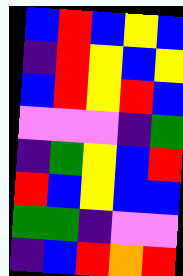[["blue", "red", "blue", "yellow", "blue"], ["indigo", "red", "yellow", "blue", "yellow"], ["blue", "red", "yellow", "red", "blue"], ["violet", "violet", "violet", "indigo", "green"], ["indigo", "green", "yellow", "blue", "red"], ["red", "blue", "yellow", "blue", "blue"], ["green", "green", "indigo", "violet", "violet"], ["indigo", "blue", "red", "orange", "red"]]